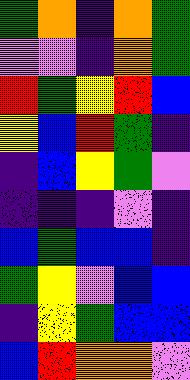[["green", "orange", "indigo", "orange", "green"], ["violet", "violet", "indigo", "orange", "green"], ["red", "green", "yellow", "red", "blue"], ["yellow", "blue", "red", "green", "indigo"], ["indigo", "blue", "yellow", "green", "violet"], ["indigo", "indigo", "indigo", "violet", "indigo"], ["blue", "green", "blue", "blue", "indigo"], ["green", "yellow", "violet", "blue", "blue"], ["indigo", "yellow", "green", "blue", "blue"], ["blue", "red", "orange", "orange", "violet"]]